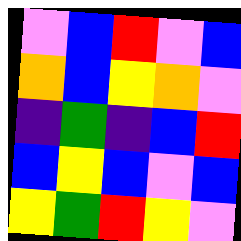[["violet", "blue", "red", "violet", "blue"], ["orange", "blue", "yellow", "orange", "violet"], ["indigo", "green", "indigo", "blue", "red"], ["blue", "yellow", "blue", "violet", "blue"], ["yellow", "green", "red", "yellow", "violet"]]